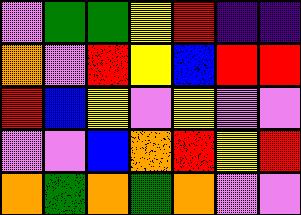[["violet", "green", "green", "yellow", "red", "indigo", "indigo"], ["orange", "violet", "red", "yellow", "blue", "red", "red"], ["red", "blue", "yellow", "violet", "yellow", "violet", "violet"], ["violet", "violet", "blue", "orange", "red", "yellow", "red"], ["orange", "green", "orange", "green", "orange", "violet", "violet"]]